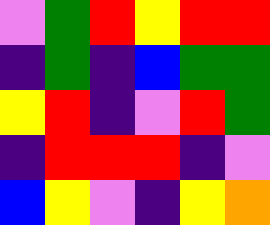[["violet", "green", "red", "yellow", "red", "red"], ["indigo", "green", "indigo", "blue", "green", "green"], ["yellow", "red", "indigo", "violet", "red", "green"], ["indigo", "red", "red", "red", "indigo", "violet"], ["blue", "yellow", "violet", "indigo", "yellow", "orange"]]